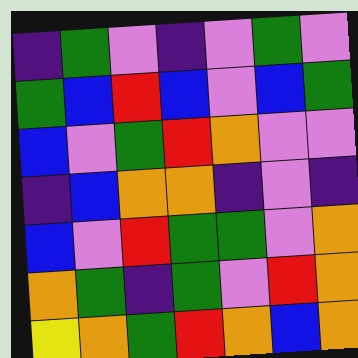[["indigo", "green", "violet", "indigo", "violet", "green", "violet"], ["green", "blue", "red", "blue", "violet", "blue", "green"], ["blue", "violet", "green", "red", "orange", "violet", "violet"], ["indigo", "blue", "orange", "orange", "indigo", "violet", "indigo"], ["blue", "violet", "red", "green", "green", "violet", "orange"], ["orange", "green", "indigo", "green", "violet", "red", "orange"], ["yellow", "orange", "green", "red", "orange", "blue", "orange"]]